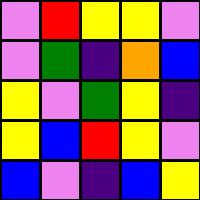[["violet", "red", "yellow", "yellow", "violet"], ["violet", "green", "indigo", "orange", "blue"], ["yellow", "violet", "green", "yellow", "indigo"], ["yellow", "blue", "red", "yellow", "violet"], ["blue", "violet", "indigo", "blue", "yellow"]]